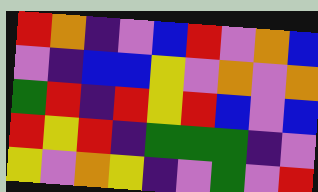[["red", "orange", "indigo", "violet", "blue", "red", "violet", "orange", "blue"], ["violet", "indigo", "blue", "blue", "yellow", "violet", "orange", "violet", "orange"], ["green", "red", "indigo", "red", "yellow", "red", "blue", "violet", "blue"], ["red", "yellow", "red", "indigo", "green", "green", "green", "indigo", "violet"], ["yellow", "violet", "orange", "yellow", "indigo", "violet", "green", "violet", "red"]]